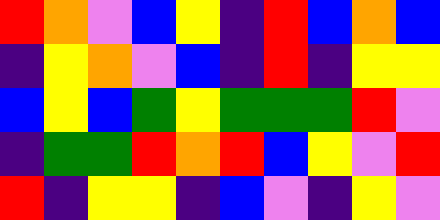[["red", "orange", "violet", "blue", "yellow", "indigo", "red", "blue", "orange", "blue"], ["indigo", "yellow", "orange", "violet", "blue", "indigo", "red", "indigo", "yellow", "yellow"], ["blue", "yellow", "blue", "green", "yellow", "green", "green", "green", "red", "violet"], ["indigo", "green", "green", "red", "orange", "red", "blue", "yellow", "violet", "red"], ["red", "indigo", "yellow", "yellow", "indigo", "blue", "violet", "indigo", "yellow", "violet"]]